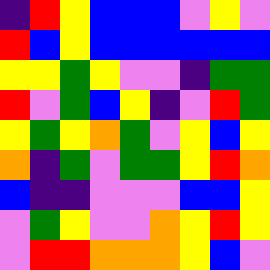[["indigo", "red", "yellow", "blue", "blue", "blue", "violet", "yellow", "violet"], ["red", "blue", "yellow", "blue", "blue", "blue", "blue", "blue", "blue"], ["yellow", "yellow", "green", "yellow", "violet", "violet", "indigo", "green", "green"], ["red", "violet", "green", "blue", "yellow", "indigo", "violet", "red", "green"], ["yellow", "green", "yellow", "orange", "green", "violet", "yellow", "blue", "yellow"], ["orange", "indigo", "green", "violet", "green", "green", "yellow", "red", "orange"], ["blue", "indigo", "indigo", "violet", "violet", "violet", "blue", "blue", "yellow"], ["violet", "green", "yellow", "violet", "violet", "orange", "yellow", "red", "yellow"], ["violet", "red", "red", "orange", "orange", "orange", "yellow", "blue", "violet"]]